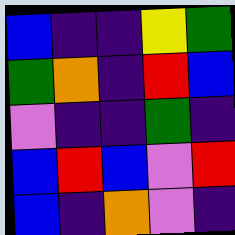[["blue", "indigo", "indigo", "yellow", "green"], ["green", "orange", "indigo", "red", "blue"], ["violet", "indigo", "indigo", "green", "indigo"], ["blue", "red", "blue", "violet", "red"], ["blue", "indigo", "orange", "violet", "indigo"]]